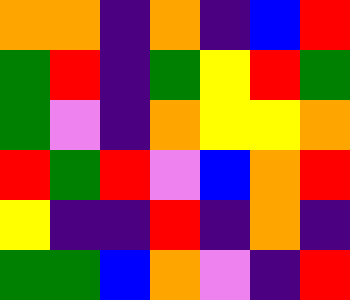[["orange", "orange", "indigo", "orange", "indigo", "blue", "red"], ["green", "red", "indigo", "green", "yellow", "red", "green"], ["green", "violet", "indigo", "orange", "yellow", "yellow", "orange"], ["red", "green", "red", "violet", "blue", "orange", "red"], ["yellow", "indigo", "indigo", "red", "indigo", "orange", "indigo"], ["green", "green", "blue", "orange", "violet", "indigo", "red"]]